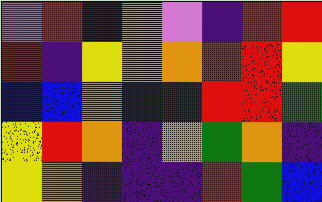[["violet", "red", "indigo", "orange", "violet", "indigo", "red", "red"], ["red", "indigo", "yellow", "orange", "orange", "red", "red", "yellow"], ["blue", "blue", "orange", "blue", "indigo", "red", "red", "green"], ["yellow", "red", "orange", "indigo", "orange", "green", "orange", "indigo"], ["yellow", "orange", "indigo", "indigo", "indigo", "red", "green", "blue"]]